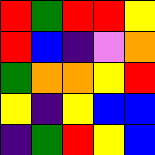[["red", "green", "red", "red", "yellow"], ["red", "blue", "indigo", "violet", "orange"], ["green", "orange", "orange", "yellow", "red"], ["yellow", "indigo", "yellow", "blue", "blue"], ["indigo", "green", "red", "yellow", "blue"]]